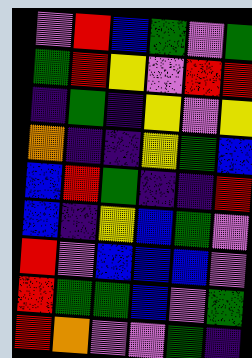[["violet", "red", "blue", "green", "violet", "green"], ["green", "red", "yellow", "violet", "red", "red"], ["indigo", "green", "indigo", "yellow", "violet", "yellow"], ["orange", "indigo", "indigo", "yellow", "green", "blue"], ["blue", "red", "green", "indigo", "indigo", "red"], ["blue", "indigo", "yellow", "blue", "green", "violet"], ["red", "violet", "blue", "blue", "blue", "violet"], ["red", "green", "green", "blue", "violet", "green"], ["red", "orange", "violet", "violet", "green", "indigo"]]